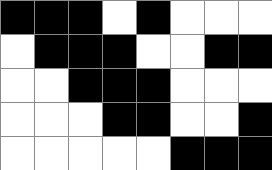[["black", "black", "black", "white", "black", "white", "white", "white"], ["white", "black", "black", "black", "white", "white", "black", "black"], ["white", "white", "black", "black", "black", "white", "white", "white"], ["white", "white", "white", "black", "black", "white", "white", "black"], ["white", "white", "white", "white", "white", "black", "black", "black"]]